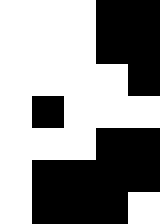[["white", "white", "white", "black", "black"], ["white", "white", "white", "black", "black"], ["white", "white", "white", "white", "black"], ["white", "black", "white", "white", "white"], ["white", "white", "white", "black", "black"], ["white", "black", "black", "black", "black"], ["white", "black", "black", "black", "white"]]